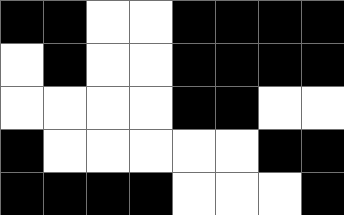[["black", "black", "white", "white", "black", "black", "black", "black"], ["white", "black", "white", "white", "black", "black", "black", "black"], ["white", "white", "white", "white", "black", "black", "white", "white"], ["black", "white", "white", "white", "white", "white", "black", "black"], ["black", "black", "black", "black", "white", "white", "white", "black"]]